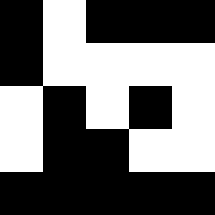[["black", "white", "black", "black", "black"], ["black", "white", "white", "white", "white"], ["white", "black", "white", "black", "white"], ["white", "black", "black", "white", "white"], ["black", "black", "black", "black", "black"]]